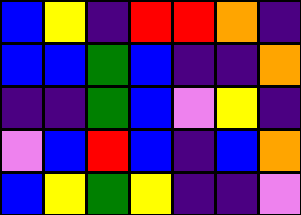[["blue", "yellow", "indigo", "red", "red", "orange", "indigo"], ["blue", "blue", "green", "blue", "indigo", "indigo", "orange"], ["indigo", "indigo", "green", "blue", "violet", "yellow", "indigo"], ["violet", "blue", "red", "blue", "indigo", "blue", "orange"], ["blue", "yellow", "green", "yellow", "indigo", "indigo", "violet"]]